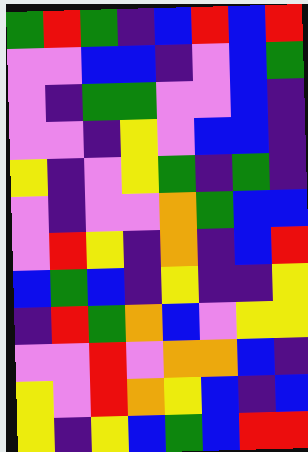[["green", "red", "green", "indigo", "blue", "red", "blue", "red"], ["violet", "violet", "blue", "blue", "indigo", "violet", "blue", "green"], ["violet", "indigo", "green", "green", "violet", "violet", "blue", "indigo"], ["violet", "violet", "indigo", "yellow", "violet", "blue", "blue", "indigo"], ["yellow", "indigo", "violet", "yellow", "green", "indigo", "green", "indigo"], ["violet", "indigo", "violet", "violet", "orange", "green", "blue", "blue"], ["violet", "red", "yellow", "indigo", "orange", "indigo", "blue", "red"], ["blue", "green", "blue", "indigo", "yellow", "indigo", "indigo", "yellow"], ["indigo", "red", "green", "orange", "blue", "violet", "yellow", "yellow"], ["violet", "violet", "red", "violet", "orange", "orange", "blue", "indigo"], ["yellow", "violet", "red", "orange", "yellow", "blue", "indigo", "blue"], ["yellow", "indigo", "yellow", "blue", "green", "blue", "red", "red"]]